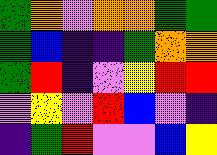[["green", "orange", "violet", "orange", "orange", "green", "green"], ["green", "blue", "indigo", "indigo", "green", "orange", "orange"], ["green", "red", "indigo", "violet", "yellow", "red", "red"], ["violet", "yellow", "violet", "red", "blue", "violet", "indigo"], ["indigo", "green", "red", "violet", "violet", "blue", "yellow"]]